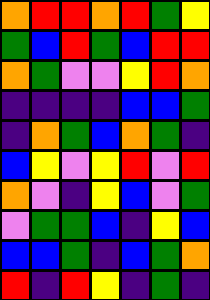[["orange", "red", "red", "orange", "red", "green", "yellow"], ["green", "blue", "red", "green", "blue", "red", "red"], ["orange", "green", "violet", "violet", "yellow", "red", "orange"], ["indigo", "indigo", "indigo", "indigo", "blue", "blue", "green"], ["indigo", "orange", "green", "blue", "orange", "green", "indigo"], ["blue", "yellow", "violet", "yellow", "red", "violet", "red"], ["orange", "violet", "indigo", "yellow", "blue", "violet", "green"], ["violet", "green", "green", "blue", "indigo", "yellow", "blue"], ["blue", "blue", "green", "indigo", "blue", "green", "orange"], ["red", "indigo", "red", "yellow", "indigo", "green", "indigo"]]